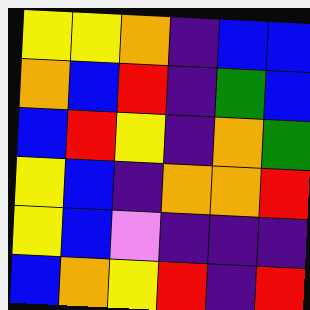[["yellow", "yellow", "orange", "indigo", "blue", "blue"], ["orange", "blue", "red", "indigo", "green", "blue"], ["blue", "red", "yellow", "indigo", "orange", "green"], ["yellow", "blue", "indigo", "orange", "orange", "red"], ["yellow", "blue", "violet", "indigo", "indigo", "indigo"], ["blue", "orange", "yellow", "red", "indigo", "red"]]